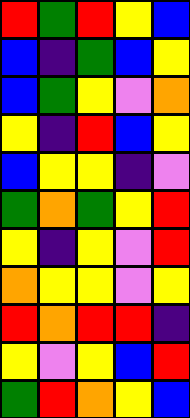[["red", "green", "red", "yellow", "blue"], ["blue", "indigo", "green", "blue", "yellow"], ["blue", "green", "yellow", "violet", "orange"], ["yellow", "indigo", "red", "blue", "yellow"], ["blue", "yellow", "yellow", "indigo", "violet"], ["green", "orange", "green", "yellow", "red"], ["yellow", "indigo", "yellow", "violet", "red"], ["orange", "yellow", "yellow", "violet", "yellow"], ["red", "orange", "red", "red", "indigo"], ["yellow", "violet", "yellow", "blue", "red"], ["green", "red", "orange", "yellow", "blue"]]